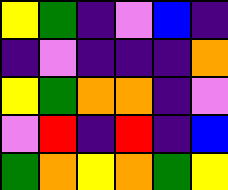[["yellow", "green", "indigo", "violet", "blue", "indigo"], ["indigo", "violet", "indigo", "indigo", "indigo", "orange"], ["yellow", "green", "orange", "orange", "indigo", "violet"], ["violet", "red", "indigo", "red", "indigo", "blue"], ["green", "orange", "yellow", "orange", "green", "yellow"]]